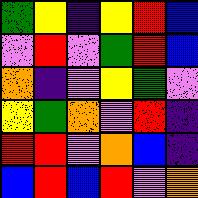[["green", "yellow", "indigo", "yellow", "red", "blue"], ["violet", "red", "violet", "green", "red", "blue"], ["orange", "indigo", "violet", "yellow", "green", "violet"], ["yellow", "green", "orange", "violet", "red", "indigo"], ["red", "red", "violet", "orange", "blue", "indigo"], ["blue", "red", "blue", "red", "violet", "orange"]]